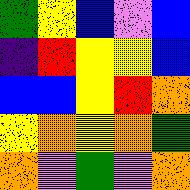[["green", "yellow", "blue", "violet", "blue"], ["indigo", "red", "yellow", "yellow", "blue"], ["blue", "blue", "yellow", "red", "orange"], ["yellow", "orange", "yellow", "orange", "green"], ["orange", "violet", "green", "violet", "orange"]]